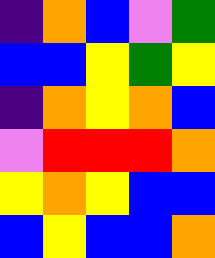[["indigo", "orange", "blue", "violet", "green"], ["blue", "blue", "yellow", "green", "yellow"], ["indigo", "orange", "yellow", "orange", "blue"], ["violet", "red", "red", "red", "orange"], ["yellow", "orange", "yellow", "blue", "blue"], ["blue", "yellow", "blue", "blue", "orange"]]